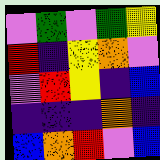[["violet", "green", "violet", "green", "yellow"], ["red", "indigo", "yellow", "orange", "violet"], ["violet", "red", "yellow", "indigo", "blue"], ["indigo", "indigo", "indigo", "orange", "indigo"], ["blue", "orange", "red", "violet", "blue"]]